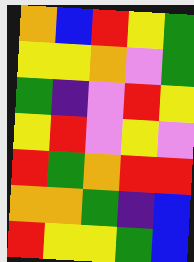[["orange", "blue", "red", "yellow", "green"], ["yellow", "yellow", "orange", "violet", "green"], ["green", "indigo", "violet", "red", "yellow"], ["yellow", "red", "violet", "yellow", "violet"], ["red", "green", "orange", "red", "red"], ["orange", "orange", "green", "indigo", "blue"], ["red", "yellow", "yellow", "green", "blue"]]